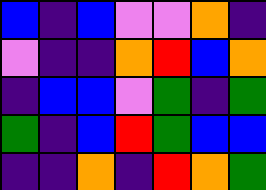[["blue", "indigo", "blue", "violet", "violet", "orange", "indigo"], ["violet", "indigo", "indigo", "orange", "red", "blue", "orange"], ["indigo", "blue", "blue", "violet", "green", "indigo", "green"], ["green", "indigo", "blue", "red", "green", "blue", "blue"], ["indigo", "indigo", "orange", "indigo", "red", "orange", "green"]]